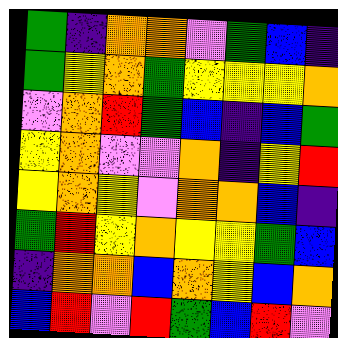[["green", "indigo", "orange", "orange", "violet", "green", "blue", "indigo"], ["green", "yellow", "orange", "green", "yellow", "yellow", "yellow", "orange"], ["violet", "orange", "red", "green", "blue", "indigo", "blue", "green"], ["yellow", "orange", "violet", "violet", "orange", "indigo", "yellow", "red"], ["yellow", "orange", "yellow", "violet", "orange", "orange", "blue", "indigo"], ["green", "red", "yellow", "orange", "yellow", "yellow", "green", "blue"], ["indigo", "orange", "orange", "blue", "orange", "yellow", "blue", "orange"], ["blue", "red", "violet", "red", "green", "blue", "red", "violet"]]